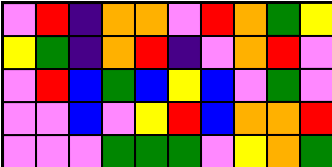[["violet", "red", "indigo", "orange", "orange", "violet", "red", "orange", "green", "yellow"], ["yellow", "green", "indigo", "orange", "red", "indigo", "violet", "orange", "red", "violet"], ["violet", "red", "blue", "green", "blue", "yellow", "blue", "violet", "green", "violet"], ["violet", "violet", "blue", "violet", "yellow", "red", "blue", "orange", "orange", "red"], ["violet", "violet", "violet", "green", "green", "green", "violet", "yellow", "orange", "green"]]